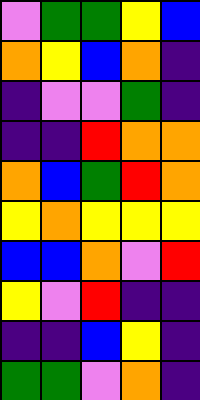[["violet", "green", "green", "yellow", "blue"], ["orange", "yellow", "blue", "orange", "indigo"], ["indigo", "violet", "violet", "green", "indigo"], ["indigo", "indigo", "red", "orange", "orange"], ["orange", "blue", "green", "red", "orange"], ["yellow", "orange", "yellow", "yellow", "yellow"], ["blue", "blue", "orange", "violet", "red"], ["yellow", "violet", "red", "indigo", "indigo"], ["indigo", "indigo", "blue", "yellow", "indigo"], ["green", "green", "violet", "orange", "indigo"]]